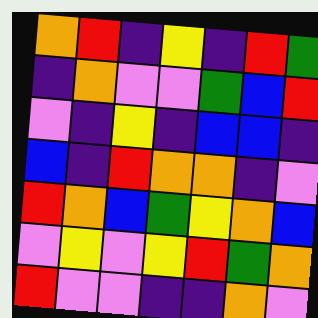[["orange", "red", "indigo", "yellow", "indigo", "red", "green"], ["indigo", "orange", "violet", "violet", "green", "blue", "red"], ["violet", "indigo", "yellow", "indigo", "blue", "blue", "indigo"], ["blue", "indigo", "red", "orange", "orange", "indigo", "violet"], ["red", "orange", "blue", "green", "yellow", "orange", "blue"], ["violet", "yellow", "violet", "yellow", "red", "green", "orange"], ["red", "violet", "violet", "indigo", "indigo", "orange", "violet"]]